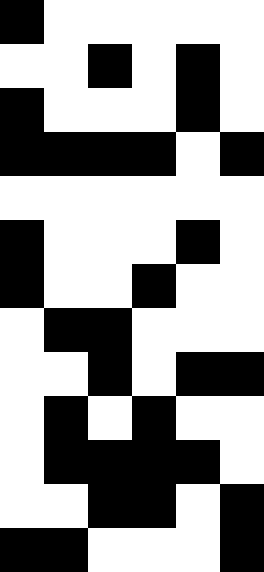[["black", "white", "white", "white", "white", "white"], ["white", "white", "black", "white", "black", "white"], ["black", "white", "white", "white", "black", "white"], ["black", "black", "black", "black", "white", "black"], ["white", "white", "white", "white", "white", "white"], ["black", "white", "white", "white", "black", "white"], ["black", "white", "white", "black", "white", "white"], ["white", "black", "black", "white", "white", "white"], ["white", "white", "black", "white", "black", "black"], ["white", "black", "white", "black", "white", "white"], ["white", "black", "black", "black", "black", "white"], ["white", "white", "black", "black", "white", "black"], ["black", "black", "white", "white", "white", "black"]]